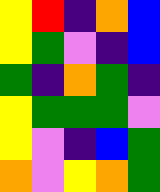[["yellow", "red", "indigo", "orange", "blue"], ["yellow", "green", "violet", "indigo", "blue"], ["green", "indigo", "orange", "green", "indigo"], ["yellow", "green", "green", "green", "violet"], ["yellow", "violet", "indigo", "blue", "green"], ["orange", "violet", "yellow", "orange", "green"]]